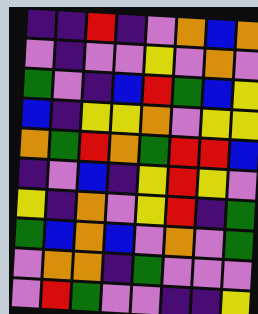[["indigo", "indigo", "red", "indigo", "violet", "orange", "blue", "orange"], ["violet", "indigo", "violet", "violet", "yellow", "violet", "orange", "violet"], ["green", "violet", "indigo", "blue", "red", "green", "blue", "yellow"], ["blue", "indigo", "yellow", "yellow", "orange", "violet", "yellow", "yellow"], ["orange", "green", "red", "orange", "green", "red", "red", "blue"], ["indigo", "violet", "blue", "indigo", "yellow", "red", "yellow", "violet"], ["yellow", "indigo", "orange", "violet", "yellow", "red", "indigo", "green"], ["green", "blue", "orange", "blue", "violet", "orange", "violet", "green"], ["violet", "orange", "orange", "indigo", "green", "violet", "violet", "violet"], ["violet", "red", "green", "violet", "violet", "indigo", "indigo", "yellow"]]